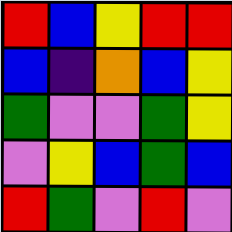[["red", "blue", "yellow", "red", "red"], ["blue", "indigo", "orange", "blue", "yellow"], ["green", "violet", "violet", "green", "yellow"], ["violet", "yellow", "blue", "green", "blue"], ["red", "green", "violet", "red", "violet"]]